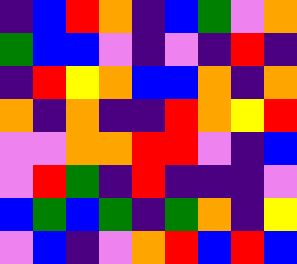[["indigo", "blue", "red", "orange", "indigo", "blue", "green", "violet", "orange"], ["green", "blue", "blue", "violet", "indigo", "violet", "indigo", "red", "indigo"], ["indigo", "red", "yellow", "orange", "blue", "blue", "orange", "indigo", "orange"], ["orange", "indigo", "orange", "indigo", "indigo", "red", "orange", "yellow", "red"], ["violet", "violet", "orange", "orange", "red", "red", "violet", "indigo", "blue"], ["violet", "red", "green", "indigo", "red", "indigo", "indigo", "indigo", "violet"], ["blue", "green", "blue", "green", "indigo", "green", "orange", "indigo", "yellow"], ["violet", "blue", "indigo", "violet", "orange", "red", "blue", "red", "blue"]]